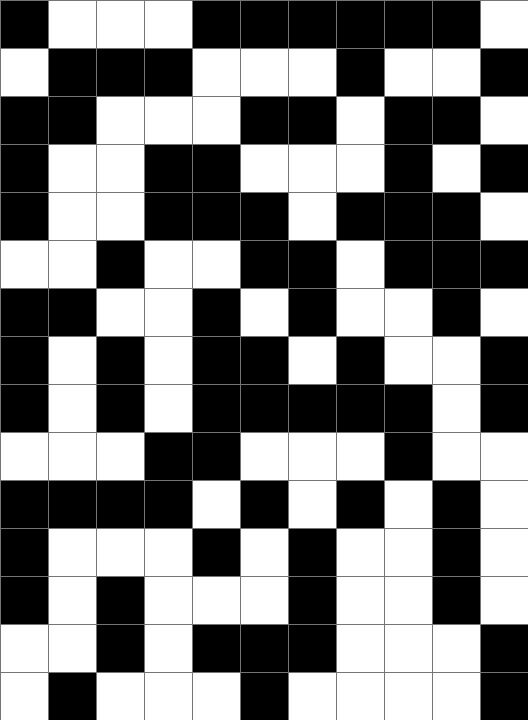[["black", "white", "white", "white", "black", "black", "black", "black", "black", "black", "white"], ["white", "black", "black", "black", "white", "white", "white", "black", "white", "white", "black"], ["black", "black", "white", "white", "white", "black", "black", "white", "black", "black", "white"], ["black", "white", "white", "black", "black", "white", "white", "white", "black", "white", "black"], ["black", "white", "white", "black", "black", "black", "white", "black", "black", "black", "white"], ["white", "white", "black", "white", "white", "black", "black", "white", "black", "black", "black"], ["black", "black", "white", "white", "black", "white", "black", "white", "white", "black", "white"], ["black", "white", "black", "white", "black", "black", "white", "black", "white", "white", "black"], ["black", "white", "black", "white", "black", "black", "black", "black", "black", "white", "black"], ["white", "white", "white", "black", "black", "white", "white", "white", "black", "white", "white"], ["black", "black", "black", "black", "white", "black", "white", "black", "white", "black", "white"], ["black", "white", "white", "white", "black", "white", "black", "white", "white", "black", "white"], ["black", "white", "black", "white", "white", "white", "black", "white", "white", "black", "white"], ["white", "white", "black", "white", "black", "black", "black", "white", "white", "white", "black"], ["white", "black", "white", "white", "white", "black", "white", "white", "white", "white", "black"]]